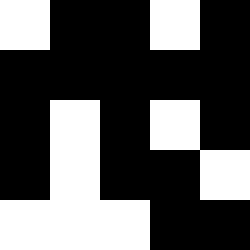[["white", "black", "black", "white", "black"], ["black", "black", "black", "black", "black"], ["black", "white", "black", "white", "black"], ["black", "white", "black", "black", "white"], ["white", "white", "white", "black", "black"]]